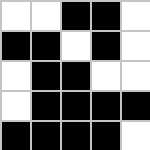[["white", "white", "black", "black", "white"], ["black", "black", "white", "black", "white"], ["white", "black", "black", "white", "white"], ["white", "black", "black", "black", "black"], ["black", "black", "black", "black", "white"]]